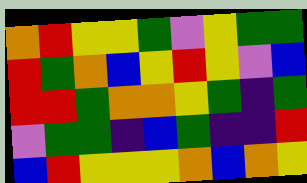[["orange", "red", "yellow", "yellow", "green", "violet", "yellow", "green", "green"], ["red", "green", "orange", "blue", "yellow", "red", "yellow", "violet", "blue"], ["red", "red", "green", "orange", "orange", "yellow", "green", "indigo", "green"], ["violet", "green", "green", "indigo", "blue", "green", "indigo", "indigo", "red"], ["blue", "red", "yellow", "yellow", "yellow", "orange", "blue", "orange", "yellow"]]